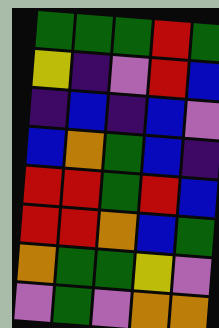[["green", "green", "green", "red", "green"], ["yellow", "indigo", "violet", "red", "blue"], ["indigo", "blue", "indigo", "blue", "violet"], ["blue", "orange", "green", "blue", "indigo"], ["red", "red", "green", "red", "blue"], ["red", "red", "orange", "blue", "green"], ["orange", "green", "green", "yellow", "violet"], ["violet", "green", "violet", "orange", "orange"]]